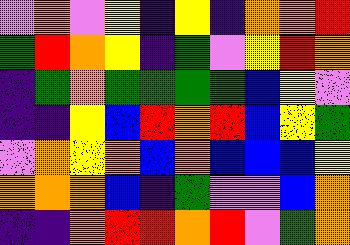[["violet", "orange", "violet", "yellow", "indigo", "yellow", "indigo", "orange", "orange", "red"], ["green", "red", "orange", "yellow", "indigo", "green", "violet", "yellow", "red", "orange"], ["indigo", "green", "orange", "green", "green", "green", "green", "blue", "yellow", "violet"], ["indigo", "indigo", "yellow", "blue", "red", "orange", "red", "blue", "yellow", "green"], ["violet", "orange", "yellow", "orange", "blue", "orange", "blue", "blue", "blue", "yellow"], ["orange", "orange", "orange", "blue", "indigo", "green", "violet", "violet", "blue", "orange"], ["indigo", "indigo", "orange", "red", "red", "orange", "red", "violet", "green", "orange"]]